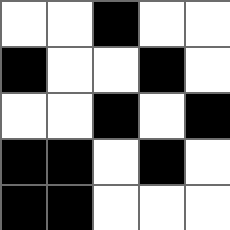[["white", "white", "black", "white", "white"], ["black", "white", "white", "black", "white"], ["white", "white", "black", "white", "black"], ["black", "black", "white", "black", "white"], ["black", "black", "white", "white", "white"]]